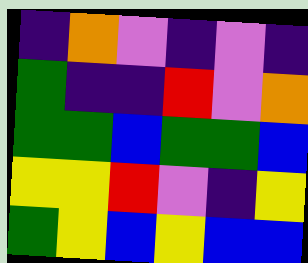[["indigo", "orange", "violet", "indigo", "violet", "indigo"], ["green", "indigo", "indigo", "red", "violet", "orange"], ["green", "green", "blue", "green", "green", "blue"], ["yellow", "yellow", "red", "violet", "indigo", "yellow"], ["green", "yellow", "blue", "yellow", "blue", "blue"]]